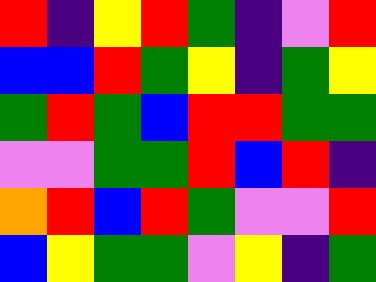[["red", "indigo", "yellow", "red", "green", "indigo", "violet", "red"], ["blue", "blue", "red", "green", "yellow", "indigo", "green", "yellow"], ["green", "red", "green", "blue", "red", "red", "green", "green"], ["violet", "violet", "green", "green", "red", "blue", "red", "indigo"], ["orange", "red", "blue", "red", "green", "violet", "violet", "red"], ["blue", "yellow", "green", "green", "violet", "yellow", "indigo", "green"]]